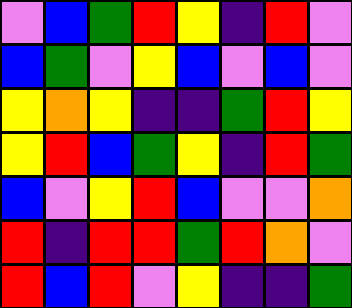[["violet", "blue", "green", "red", "yellow", "indigo", "red", "violet"], ["blue", "green", "violet", "yellow", "blue", "violet", "blue", "violet"], ["yellow", "orange", "yellow", "indigo", "indigo", "green", "red", "yellow"], ["yellow", "red", "blue", "green", "yellow", "indigo", "red", "green"], ["blue", "violet", "yellow", "red", "blue", "violet", "violet", "orange"], ["red", "indigo", "red", "red", "green", "red", "orange", "violet"], ["red", "blue", "red", "violet", "yellow", "indigo", "indigo", "green"]]